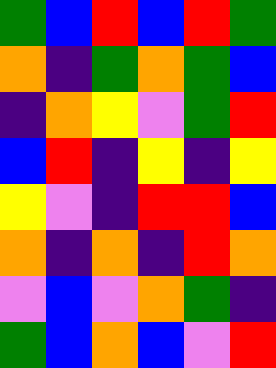[["green", "blue", "red", "blue", "red", "green"], ["orange", "indigo", "green", "orange", "green", "blue"], ["indigo", "orange", "yellow", "violet", "green", "red"], ["blue", "red", "indigo", "yellow", "indigo", "yellow"], ["yellow", "violet", "indigo", "red", "red", "blue"], ["orange", "indigo", "orange", "indigo", "red", "orange"], ["violet", "blue", "violet", "orange", "green", "indigo"], ["green", "blue", "orange", "blue", "violet", "red"]]